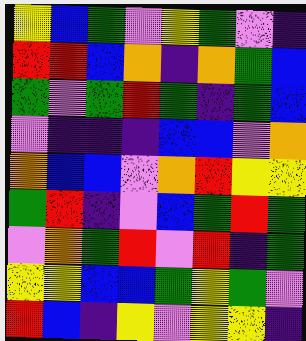[["yellow", "blue", "green", "violet", "yellow", "green", "violet", "indigo"], ["red", "red", "blue", "orange", "indigo", "orange", "green", "blue"], ["green", "violet", "green", "red", "green", "indigo", "green", "blue"], ["violet", "indigo", "indigo", "indigo", "blue", "blue", "violet", "orange"], ["orange", "blue", "blue", "violet", "orange", "red", "yellow", "yellow"], ["green", "red", "indigo", "violet", "blue", "green", "red", "green"], ["violet", "orange", "green", "red", "violet", "red", "indigo", "green"], ["yellow", "yellow", "blue", "blue", "green", "yellow", "green", "violet"], ["red", "blue", "indigo", "yellow", "violet", "yellow", "yellow", "indigo"]]